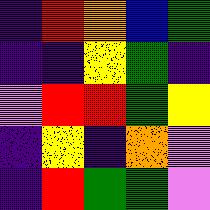[["indigo", "red", "orange", "blue", "green"], ["indigo", "indigo", "yellow", "green", "indigo"], ["violet", "red", "red", "green", "yellow"], ["indigo", "yellow", "indigo", "orange", "violet"], ["indigo", "red", "green", "green", "violet"]]